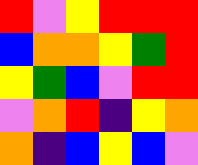[["red", "violet", "yellow", "red", "red", "red"], ["blue", "orange", "orange", "yellow", "green", "red"], ["yellow", "green", "blue", "violet", "red", "red"], ["violet", "orange", "red", "indigo", "yellow", "orange"], ["orange", "indigo", "blue", "yellow", "blue", "violet"]]